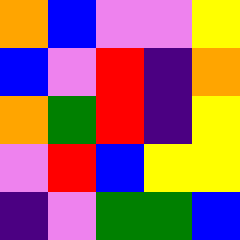[["orange", "blue", "violet", "violet", "yellow"], ["blue", "violet", "red", "indigo", "orange"], ["orange", "green", "red", "indigo", "yellow"], ["violet", "red", "blue", "yellow", "yellow"], ["indigo", "violet", "green", "green", "blue"]]